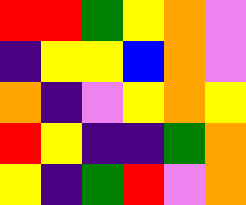[["red", "red", "green", "yellow", "orange", "violet"], ["indigo", "yellow", "yellow", "blue", "orange", "violet"], ["orange", "indigo", "violet", "yellow", "orange", "yellow"], ["red", "yellow", "indigo", "indigo", "green", "orange"], ["yellow", "indigo", "green", "red", "violet", "orange"]]